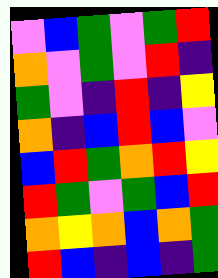[["violet", "blue", "green", "violet", "green", "red"], ["orange", "violet", "green", "violet", "red", "indigo"], ["green", "violet", "indigo", "red", "indigo", "yellow"], ["orange", "indigo", "blue", "red", "blue", "violet"], ["blue", "red", "green", "orange", "red", "yellow"], ["red", "green", "violet", "green", "blue", "red"], ["orange", "yellow", "orange", "blue", "orange", "green"], ["red", "blue", "indigo", "blue", "indigo", "green"]]